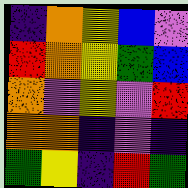[["indigo", "orange", "yellow", "blue", "violet"], ["red", "orange", "yellow", "green", "blue"], ["orange", "violet", "yellow", "violet", "red"], ["orange", "orange", "indigo", "violet", "indigo"], ["green", "yellow", "indigo", "red", "green"]]